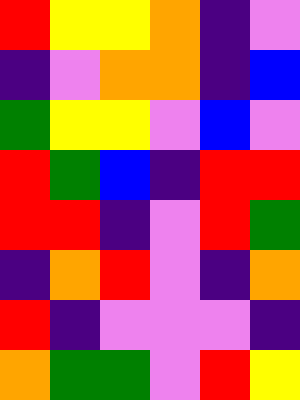[["red", "yellow", "yellow", "orange", "indigo", "violet"], ["indigo", "violet", "orange", "orange", "indigo", "blue"], ["green", "yellow", "yellow", "violet", "blue", "violet"], ["red", "green", "blue", "indigo", "red", "red"], ["red", "red", "indigo", "violet", "red", "green"], ["indigo", "orange", "red", "violet", "indigo", "orange"], ["red", "indigo", "violet", "violet", "violet", "indigo"], ["orange", "green", "green", "violet", "red", "yellow"]]